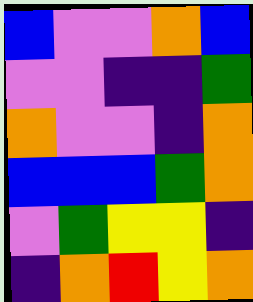[["blue", "violet", "violet", "orange", "blue"], ["violet", "violet", "indigo", "indigo", "green"], ["orange", "violet", "violet", "indigo", "orange"], ["blue", "blue", "blue", "green", "orange"], ["violet", "green", "yellow", "yellow", "indigo"], ["indigo", "orange", "red", "yellow", "orange"]]